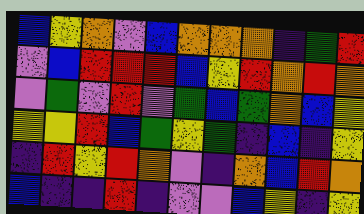[["blue", "yellow", "orange", "violet", "blue", "orange", "orange", "orange", "indigo", "green", "red"], ["violet", "blue", "red", "red", "red", "blue", "yellow", "red", "orange", "red", "orange"], ["violet", "green", "violet", "red", "violet", "green", "blue", "green", "orange", "blue", "yellow"], ["yellow", "yellow", "red", "blue", "green", "yellow", "green", "indigo", "blue", "indigo", "yellow"], ["indigo", "red", "yellow", "red", "orange", "violet", "indigo", "orange", "blue", "red", "orange"], ["blue", "indigo", "indigo", "red", "indigo", "violet", "violet", "blue", "yellow", "indigo", "yellow"]]